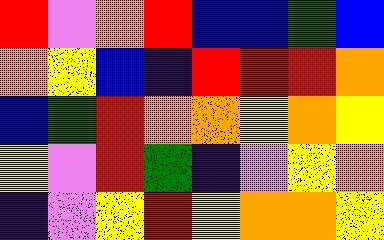[["red", "violet", "orange", "red", "blue", "blue", "green", "blue"], ["orange", "yellow", "blue", "indigo", "red", "red", "red", "orange"], ["blue", "green", "red", "orange", "orange", "yellow", "orange", "yellow"], ["yellow", "violet", "red", "green", "indigo", "violet", "yellow", "orange"], ["indigo", "violet", "yellow", "red", "yellow", "orange", "orange", "yellow"]]